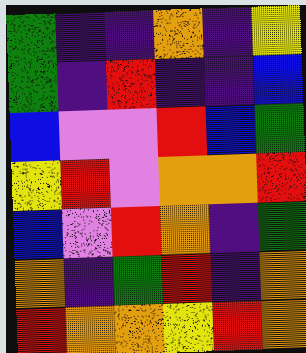[["green", "indigo", "indigo", "orange", "indigo", "yellow"], ["green", "indigo", "red", "indigo", "indigo", "blue"], ["blue", "violet", "violet", "red", "blue", "green"], ["yellow", "red", "violet", "orange", "orange", "red"], ["blue", "violet", "red", "orange", "indigo", "green"], ["orange", "indigo", "green", "red", "indigo", "orange"], ["red", "orange", "orange", "yellow", "red", "orange"]]